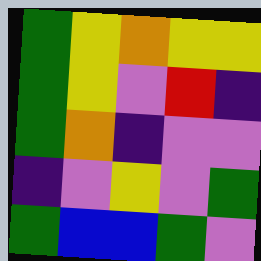[["green", "yellow", "orange", "yellow", "yellow"], ["green", "yellow", "violet", "red", "indigo"], ["green", "orange", "indigo", "violet", "violet"], ["indigo", "violet", "yellow", "violet", "green"], ["green", "blue", "blue", "green", "violet"]]